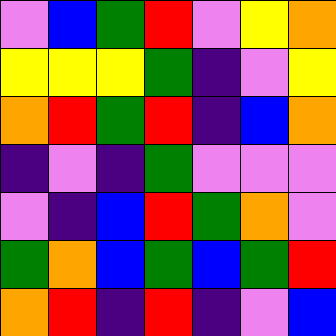[["violet", "blue", "green", "red", "violet", "yellow", "orange"], ["yellow", "yellow", "yellow", "green", "indigo", "violet", "yellow"], ["orange", "red", "green", "red", "indigo", "blue", "orange"], ["indigo", "violet", "indigo", "green", "violet", "violet", "violet"], ["violet", "indigo", "blue", "red", "green", "orange", "violet"], ["green", "orange", "blue", "green", "blue", "green", "red"], ["orange", "red", "indigo", "red", "indigo", "violet", "blue"]]